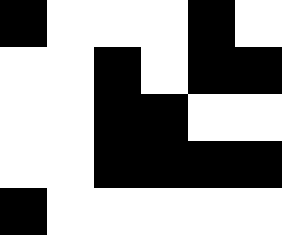[["black", "white", "white", "white", "black", "white"], ["white", "white", "black", "white", "black", "black"], ["white", "white", "black", "black", "white", "white"], ["white", "white", "black", "black", "black", "black"], ["black", "white", "white", "white", "white", "white"]]